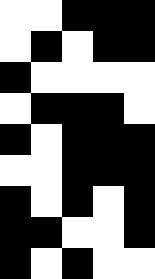[["white", "white", "black", "black", "black"], ["white", "black", "white", "black", "black"], ["black", "white", "white", "white", "white"], ["white", "black", "black", "black", "white"], ["black", "white", "black", "black", "black"], ["white", "white", "black", "black", "black"], ["black", "white", "black", "white", "black"], ["black", "black", "white", "white", "black"], ["black", "white", "black", "white", "white"]]